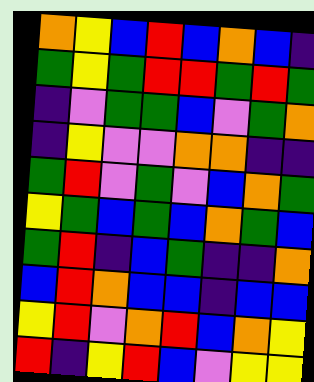[["orange", "yellow", "blue", "red", "blue", "orange", "blue", "indigo"], ["green", "yellow", "green", "red", "red", "green", "red", "green"], ["indigo", "violet", "green", "green", "blue", "violet", "green", "orange"], ["indigo", "yellow", "violet", "violet", "orange", "orange", "indigo", "indigo"], ["green", "red", "violet", "green", "violet", "blue", "orange", "green"], ["yellow", "green", "blue", "green", "blue", "orange", "green", "blue"], ["green", "red", "indigo", "blue", "green", "indigo", "indigo", "orange"], ["blue", "red", "orange", "blue", "blue", "indigo", "blue", "blue"], ["yellow", "red", "violet", "orange", "red", "blue", "orange", "yellow"], ["red", "indigo", "yellow", "red", "blue", "violet", "yellow", "yellow"]]